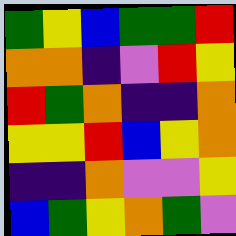[["green", "yellow", "blue", "green", "green", "red"], ["orange", "orange", "indigo", "violet", "red", "yellow"], ["red", "green", "orange", "indigo", "indigo", "orange"], ["yellow", "yellow", "red", "blue", "yellow", "orange"], ["indigo", "indigo", "orange", "violet", "violet", "yellow"], ["blue", "green", "yellow", "orange", "green", "violet"]]